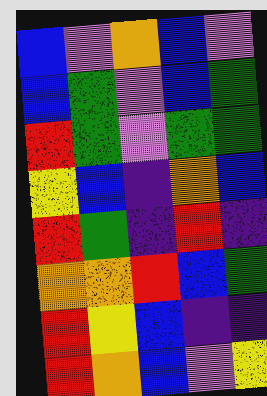[["blue", "violet", "orange", "blue", "violet"], ["blue", "green", "violet", "blue", "green"], ["red", "green", "violet", "green", "green"], ["yellow", "blue", "indigo", "orange", "blue"], ["red", "green", "indigo", "red", "indigo"], ["orange", "orange", "red", "blue", "green"], ["red", "yellow", "blue", "indigo", "indigo"], ["red", "orange", "blue", "violet", "yellow"]]